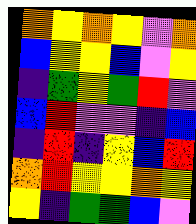[["orange", "yellow", "orange", "yellow", "violet", "orange"], ["blue", "yellow", "yellow", "blue", "violet", "yellow"], ["indigo", "green", "yellow", "green", "red", "violet"], ["blue", "red", "violet", "violet", "indigo", "blue"], ["indigo", "red", "indigo", "yellow", "blue", "red"], ["orange", "red", "yellow", "yellow", "orange", "yellow"], ["yellow", "indigo", "green", "green", "blue", "violet"]]